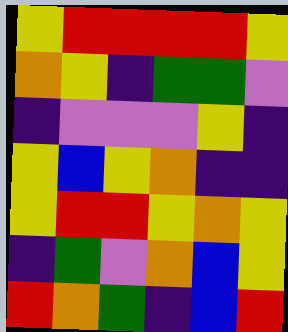[["yellow", "red", "red", "red", "red", "yellow"], ["orange", "yellow", "indigo", "green", "green", "violet"], ["indigo", "violet", "violet", "violet", "yellow", "indigo"], ["yellow", "blue", "yellow", "orange", "indigo", "indigo"], ["yellow", "red", "red", "yellow", "orange", "yellow"], ["indigo", "green", "violet", "orange", "blue", "yellow"], ["red", "orange", "green", "indigo", "blue", "red"]]